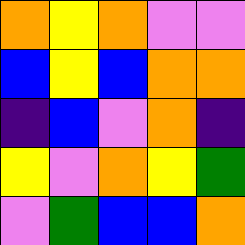[["orange", "yellow", "orange", "violet", "violet"], ["blue", "yellow", "blue", "orange", "orange"], ["indigo", "blue", "violet", "orange", "indigo"], ["yellow", "violet", "orange", "yellow", "green"], ["violet", "green", "blue", "blue", "orange"]]